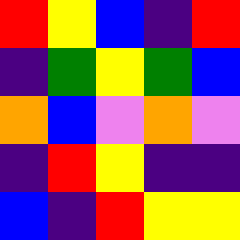[["red", "yellow", "blue", "indigo", "red"], ["indigo", "green", "yellow", "green", "blue"], ["orange", "blue", "violet", "orange", "violet"], ["indigo", "red", "yellow", "indigo", "indigo"], ["blue", "indigo", "red", "yellow", "yellow"]]